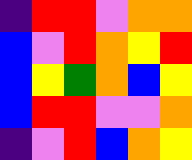[["indigo", "red", "red", "violet", "orange", "orange"], ["blue", "violet", "red", "orange", "yellow", "red"], ["blue", "yellow", "green", "orange", "blue", "yellow"], ["blue", "red", "red", "violet", "violet", "orange"], ["indigo", "violet", "red", "blue", "orange", "yellow"]]